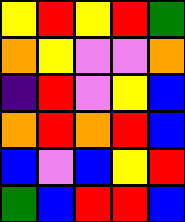[["yellow", "red", "yellow", "red", "green"], ["orange", "yellow", "violet", "violet", "orange"], ["indigo", "red", "violet", "yellow", "blue"], ["orange", "red", "orange", "red", "blue"], ["blue", "violet", "blue", "yellow", "red"], ["green", "blue", "red", "red", "blue"]]